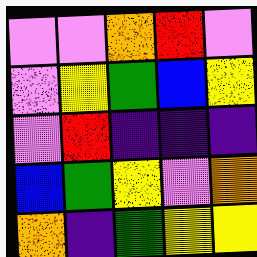[["violet", "violet", "orange", "red", "violet"], ["violet", "yellow", "green", "blue", "yellow"], ["violet", "red", "indigo", "indigo", "indigo"], ["blue", "green", "yellow", "violet", "orange"], ["orange", "indigo", "green", "yellow", "yellow"]]